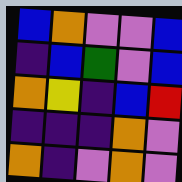[["blue", "orange", "violet", "violet", "blue"], ["indigo", "blue", "green", "violet", "blue"], ["orange", "yellow", "indigo", "blue", "red"], ["indigo", "indigo", "indigo", "orange", "violet"], ["orange", "indigo", "violet", "orange", "violet"]]